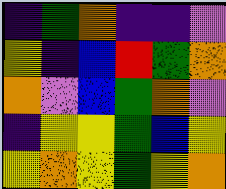[["indigo", "green", "orange", "indigo", "indigo", "violet"], ["yellow", "indigo", "blue", "red", "green", "orange"], ["orange", "violet", "blue", "green", "orange", "violet"], ["indigo", "yellow", "yellow", "green", "blue", "yellow"], ["yellow", "orange", "yellow", "green", "yellow", "orange"]]